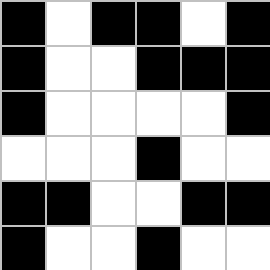[["black", "white", "black", "black", "white", "black"], ["black", "white", "white", "black", "black", "black"], ["black", "white", "white", "white", "white", "black"], ["white", "white", "white", "black", "white", "white"], ["black", "black", "white", "white", "black", "black"], ["black", "white", "white", "black", "white", "white"]]